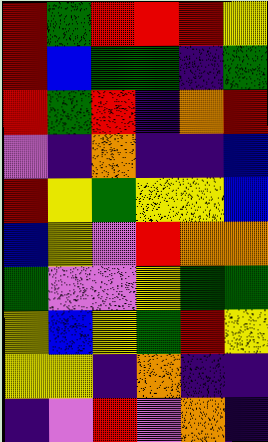[["red", "green", "red", "red", "red", "yellow"], ["red", "blue", "green", "green", "indigo", "green"], ["red", "green", "red", "indigo", "orange", "red"], ["violet", "indigo", "orange", "indigo", "indigo", "blue"], ["red", "yellow", "green", "yellow", "yellow", "blue"], ["blue", "yellow", "violet", "red", "orange", "orange"], ["green", "violet", "violet", "yellow", "green", "green"], ["yellow", "blue", "yellow", "green", "red", "yellow"], ["yellow", "yellow", "indigo", "orange", "indigo", "indigo"], ["indigo", "violet", "red", "violet", "orange", "indigo"]]